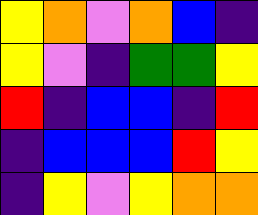[["yellow", "orange", "violet", "orange", "blue", "indigo"], ["yellow", "violet", "indigo", "green", "green", "yellow"], ["red", "indigo", "blue", "blue", "indigo", "red"], ["indigo", "blue", "blue", "blue", "red", "yellow"], ["indigo", "yellow", "violet", "yellow", "orange", "orange"]]